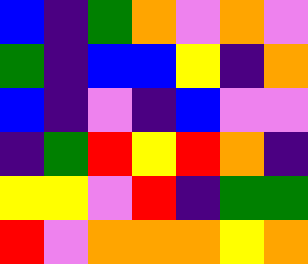[["blue", "indigo", "green", "orange", "violet", "orange", "violet"], ["green", "indigo", "blue", "blue", "yellow", "indigo", "orange"], ["blue", "indigo", "violet", "indigo", "blue", "violet", "violet"], ["indigo", "green", "red", "yellow", "red", "orange", "indigo"], ["yellow", "yellow", "violet", "red", "indigo", "green", "green"], ["red", "violet", "orange", "orange", "orange", "yellow", "orange"]]